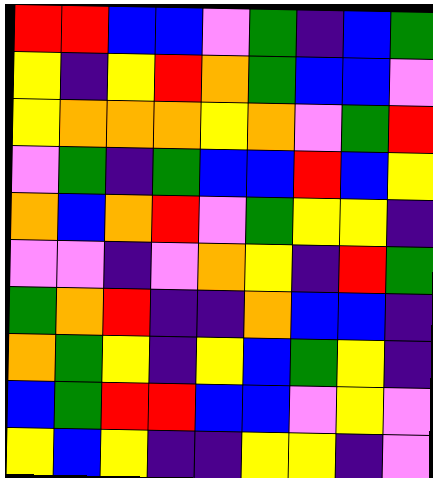[["red", "red", "blue", "blue", "violet", "green", "indigo", "blue", "green"], ["yellow", "indigo", "yellow", "red", "orange", "green", "blue", "blue", "violet"], ["yellow", "orange", "orange", "orange", "yellow", "orange", "violet", "green", "red"], ["violet", "green", "indigo", "green", "blue", "blue", "red", "blue", "yellow"], ["orange", "blue", "orange", "red", "violet", "green", "yellow", "yellow", "indigo"], ["violet", "violet", "indigo", "violet", "orange", "yellow", "indigo", "red", "green"], ["green", "orange", "red", "indigo", "indigo", "orange", "blue", "blue", "indigo"], ["orange", "green", "yellow", "indigo", "yellow", "blue", "green", "yellow", "indigo"], ["blue", "green", "red", "red", "blue", "blue", "violet", "yellow", "violet"], ["yellow", "blue", "yellow", "indigo", "indigo", "yellow", "yellow", "indigo", "violet"]]